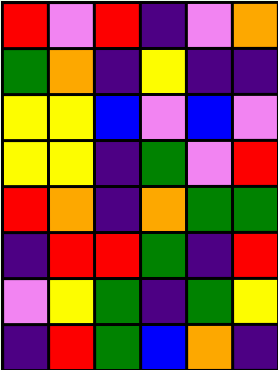[["red", "violet", "red", "indigo", "violet", "orange"], ["green", "orange", "indigo", "yellow", "indigo", "indigo"], ["yellow", "yellow", "blue", "violet", "blue", "violet"], ["yellow", "yellow", "indigo", "green", "violet", "red"], ["red", "orange", "indigo", "orange", "green", "green"], ["indigo", "red", "red", "green", "indigo", "red"], ["violet", "yellow", "green", "indigo", "green", "yellow"], ["indigo", "red", "green", "blue", "orange", "indigo"]]